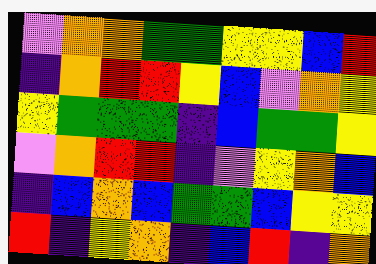[["violet", "orange", "orange", "green", "green", "yellow", "yellow", "blue", "red"], ["indigo", "orange", "red", "red", "yellow", "blue", "violet", "orange", "yellow"], ["yellow", "green", "green", "green", "indigo", "blue", "green", "green", "yellow"], ["violet", "orange", "red", "red", "indigo", "violet", "yellow", "orange", "blue"], ["indigo", "blue", "orange", "blue", "green", "green", "blue", "yellow", "yellow"], ["red", "indigo", "yellow", "orange", "indigo", "blue", "red", "indigo", "orange"]]